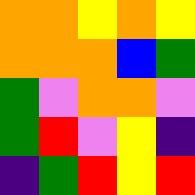[["orange", "orange", "yellow", "orange", "yellow"], ["orange", "orange", "orange", "blue", "green"], ["green", "violet", "orange", "orange", "violet"], ["green", "red", "violet", "yellow", "indigo"], ["indigo", "green", "red", "yellow", "red"]]